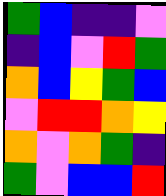[["green", "blue", "indigo", "indigo", "violet"], ["indigo", "blue", "violet", "red", "green"], ["orange", "blue", "yellow", "green", "blue"], ["violet", "red", "red", "orange", "yellow"], ["orange", "violet", "orange", "green", "indigo"], ["green", "violet", "blue", "blue", "red"]]